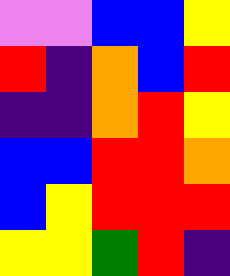[["violet", "violet", "blue", "blue", "yellow"], ["red", "indigo", "orange", "blue", "red"], ["indigo", "indigo", "orange", "red", "yellow"], ["blue", "blue", "red", "red", "orange"], ["blue", "yellow", "red", "red", "red"], ["yellow", "yellow", "green", "red", "indigo"]]